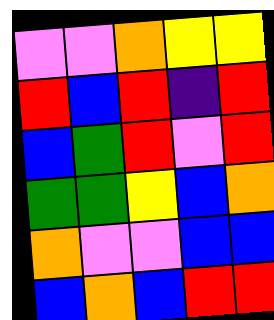[["violet", "violet", "orange", "yellow", "yellow"], ["red", "blue", "red", "indigo", "red"], ["blue", "green", "red", "violet", "red"], ["green", "green", "yellow", "blue", "orange"], ["orange", "violet", "violet", "blue", "blue"], ["blue", "orange", "blue", "red", "red"]]